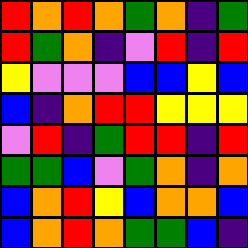[["red", "orange", "red", "orange", "green", "orange", "indigo", "green"], ["red", "green", "orange", "indigo", "violet", "red", "indigo", "red"], ["yellow", "violet", "violet", "violet", "blue", "blue", "yellow", "blue"], ["blue", "indigo", "orange", "red", "red", "yellow", "yellow", "yellow"], ["violet", "red", "indigo", "green", "red", "red", "indigo", "red"], ["green", "green", "blue", "violet", "green", "orange", "indigo", "orange"], ["blue", "orange", "red", "yellow", "blue", "orange", "orange", "blue"], ["blue", "orange", "red", "orange", "green", "green", "blue", "indigo"]]